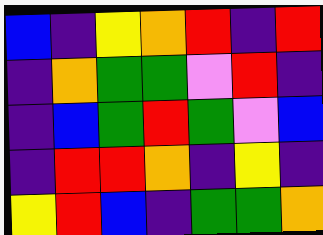[["blue", "indigo", "yellow", "orange", "red", "indigo", "red"], ["indigo", "orange", "green", "green", "violet", "red", "indigo"], ["indigo", "blue", "green", "red", "green", "violet", "blue"], ["indigo", "red", "red", "orange", "indigo", "yellow", "indigo"], ["yellow", "red", "blue", "indigo", "green", "green", "orange"]]